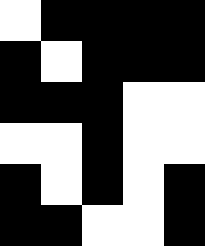[["white", "black", "black", "black", "black"], ["black", "white", "black", "black", "black"], ["black", "black", "black", "white", "white"], ["white", "white", "black", "white", "white"], ["black", "white", "black", "white", "black"], ["black", "black", "white", "white", "black"]]